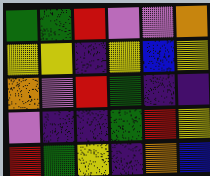[["green", "green", "red", "violet", "violet", "orange"], ["yellow", "yellow", "indigo", "yellow", "blue", "yellow"], ["orange", "violet", "red", "green", "indigo", "indigo"], ["violet", "indigo", "indigo", "green", "red", "yellow"], ["red", "green", "yellow", "indigo", "orange", "blue"]]